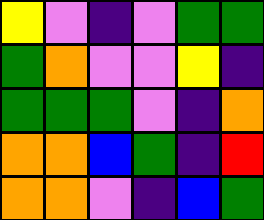[["yellow", "violet", "indigo", "violet", "green", "green"], ["green", "orange", "violet", "violet", "yellow", "indigo"], ["green", "green", "green", "violet", "indigo", "orange"], ["orange", "orange", "blue", "green", "indigo", "red"], ["orange", "orange", "violet", "indigo", "blue", "green"]]